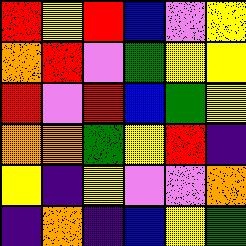[["red", "yellow", "red", "blue", "violet", "yellow"], ["orange", "red", "violet", "green", "yellow", "yellow"], ["red", "violet", "red", "blue", "green", "yellow"], ["orange", "orange", "green", "yellow", "red", "indigo"], ["yellow", "indigo", "yellow", "violet", "violet", "orange"], ["indigo", "orange", "indigo", "blue", "yellow", "green"]]